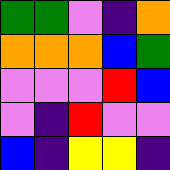[["green", "green", "violet", "indigo", "orange"], ["orange", "orange", "orange", "blue", "green"], ["violet", "violet", "violet", "red", "blue"], ["violet", "indigo", "red", "violet", "violet"], ["blue", "indigo", "yellow", "yellow", "indigo"]]